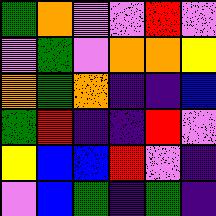[["green", "orange", "violet", "violet", "red", "violet"], ["violet", "green", "violet", "orange", "orange", "yellow"], ["orange", "green", "orange", "indigo", "indigo", "blue"], ["green", "red", "indigo", "indigo", "red", "violet"], ["yellow", "blue", "blue", "red", "violet", "indigo"], ["violet", "blue", "green", "indigo", "green", "indigo"]]